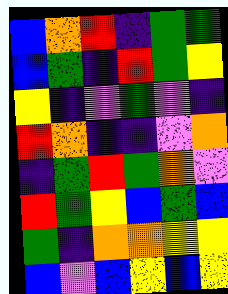[["blue", "orange", "red", "indigo", "green", "green"], ["blue", "green", "indigo", "red", "green", "yellow"], ["yellow", "indigo", "violet", "green", "violet", "indigo"], ["red", "orange", "indigo", "indigo", "violet", "orange"], ["indigo", "green", "red", "green", "orange", "violet"], ["red", "green", "yellow", "blue", "green", "blue"], ["green", "indigo", "orange", "orange", "yellow", "yellow"], ["blue", "violet", "blue", "yellow", "blue", "yellow"]]